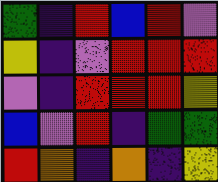[["green", "indigo", "red", "blue", "red", "violet"], ["yellow", "indigo", "violet", "red", "red", "red"], ["violet", "indigo", "red", "red", "red", "yellow"], ["blue", "violet", "red", "indigo", "green", "green"], ["red", "orange", "indigo", "orange", "indigo", "yellow"]]